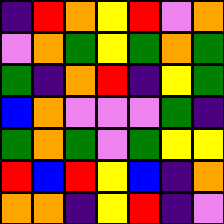[["indigo", "red", "orange", "yellow", "red", "violet", "orange"], ["violet", "orange", "green", "yellow", "green", "orange", "green"], ["green", "indigo", "orange", "red", "indigo", "yellow", "green"], ["blue", "orange", "violet", "violet", "violet", "green", "indigo"], ["green", "orange", "green", "violet", "green", "yellow", "yellow"], ["red", "blue", "red", "yellow", "blue", "indigo", "orange"], ["orange", "orange", "indigo", "yellow", "red", "indigo", "violet"]]